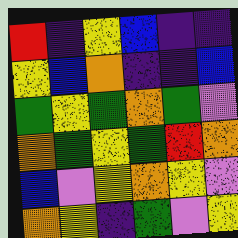[["red", "indigo", "yellow", "blue", "indigo", "indigo"], ["yellow", "blue", "orange", "indigo", "indigo", "blue"], ["green", "yellow", "green", "orange", "green", "violet"], ["orange", "green", "yellow", "green", "red", "orange"], ["blue", "violet", "yellow", "orange", "yellow", "violet"], ["orange", "yellow", "indigo", "green", "violet", "yellow"]]